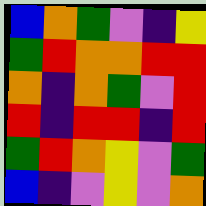[["blue", "orange", "green", "violet", "indigo", "yellow"], ["green", "red", "orange", "orange", "red", "red"], ["orange", "indigo", "orange", "green", "violet", "red"], ["red", "indigo", "red", "red", "indigo", "red"], ["green", "red", "orange", "yellow", "violet", "green"], ["blue", "indigo", "violet", "yellow", "violet", "orange"]]